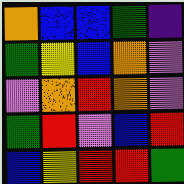[["orange", "blue", "blue", "green", "indigo"], ["green", "yellow", "blue", "orange", "violet"], ["violet", "orange", "red", "orange", "violet"], ["green", "red", "violet", "blue", "red"], ["blue", "yellow", "red", "red", "green"]]